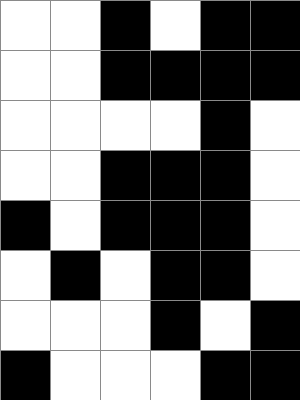[["white", "white", "black", "white", "black", "black"], ["white", "white", "black", "black", "black", "black"], ["white", "white", "white", "white", "black", "white"], ["white", "white", "black", "black", "black", "white"], ["black", "white", "black", "black", "black", "white"], ["white", "black", "white", "black", "black", "white"], ["white", "white", "white", "black", "white", "black"], ["black", "white", "white", "white", "black", "black"]]